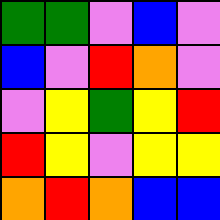[["green", "green", "violet", "blue", "violet"], ["blue", "violet", "red", "orange", "violet"], ["violet", "yellow", "green", "yellow", "red"], ["red", "yellow", "violet", "yellow", "yellow"], ["orange", "red", "orange", "blue", "blue"]]